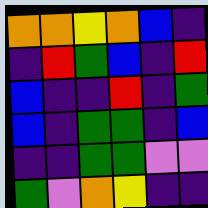[["orange", "orange", "yellow", "orange", "blue", "indigo"], ["indigo", "red", "green", "blue", "indigo", "red"], ["blue", "indigo", "indigo", "red", "indigo", "green"], ["blue", "indigo", "green", "green", "indigo", "blue"], ["indigo", "indigo", "green", "green", "violet", "violet"], ["green", "violet", "orange", "yellow", "indigo", "indigo"]]